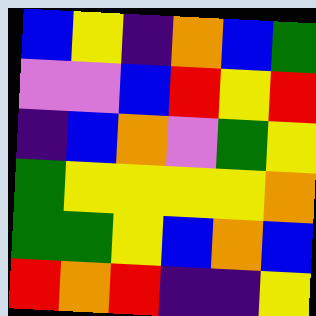[["blue", "yellow", "indigo", "orange", "blue", "green"], ["violet", "violet", "blue", "red", "yellow", "red"], ["indigo", "blue", "orange", "violet", "green", "yellow"], ["green", "yellow", "yellow", "yellow", "yellow", "orange"], ["green", "green", "yellow", "blue", "orange", "blue"], ["red", "orange", "red", "indigo", "indigo", "yellow"]]